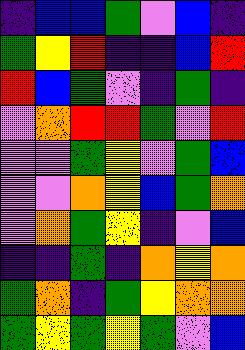[["indigo", "blue", "blue", "green", "violet", "blue", "indigo"], ["green", "yellow", "red", "indigo", "indigo", "blue", "red"], ["red", "blue", "green", "violet", "indigo", "green", "indigo"], ["violet", "orange", "red", "red", "green", "violet", "red"], ["violet", "violet", "green", "yellow", "violet", "green", "blue"], ["violet", "violet", "orange", "yellow", "blue", "green", "orange"], ["violet", "orange", "green", "yellow", "indigo", "violet", "blue"], ["indigo", "indigo", "green", "indigo", "orange", "yellow", "orange"], ["green", "orange", "indigo", "green", "yellow", "orange", "orange"], ["green", "yellow", "green", "yellow", "green", "violet", "blue"]]